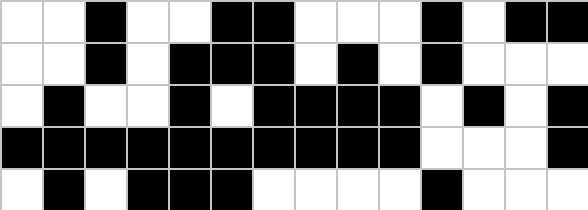[["white", "white", "black", "white", "white", "black", "black", "white", "white", "white", "black", "white", "black", "black"], ["white", "white", "black", "white", "black", "black", "black", "white", "black", "white", "black", "white", "white", "white"], ["white", "black", "white", "white", "black", "white", "black", "black", "black", "black", "white", "black", "white", "black"], ["black", "black", "black", "black", "black", "black", "black", "black", "black", "black", "white", "white", "white", "black"], ["white", "black", "white", "black", "black", "black", "white", "white", "white", "white", "black", "white", "white", "white"]]